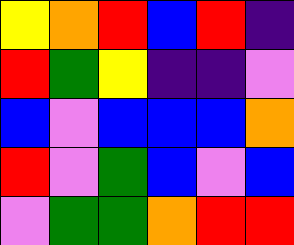[["yellow", "orange", "red", "blue", "red", "indigo"], ["red", "green", "yellow", "indigo", "indigo", "violet"], ["blue", "violet", "blue", "blue", "blue", "orange"], ["red", "violet", "green", "blue", "violet", "blue"], ["violet", "green", "green", "orange", "red", "red"]]